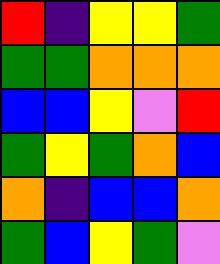[["red", "indigo", "yellow", "yellow", "green"], ["green", "green", "orange", "orange", "orange"], ["blue", "blue", "yellow", "violet", "red"], ["green", "yellow", "green", "orange", "blue"], ["orange", "indigo", "blue", "blue", "orange"], ["green", "blue", "yellow", "green", "violet"]]